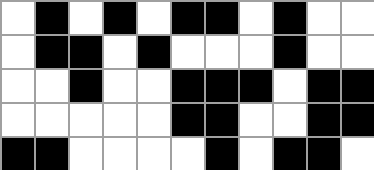[["white", "black", "white", "black", "white", "black", "black", "white", "black", "white", "white"], ["white", "black", "black", "white", "black", "white", "white", "white", "black", "white", "white"], ["white", "white", "black", "white", "white", "black", "black", "black", "white", "black", "black"], ["white", "white", "white", "white", "white", "black", "black", "white", "white", "black", "black"], ["black", "black", "white", "white", "white", "white", "black", "white", "black", "black", "white"]]